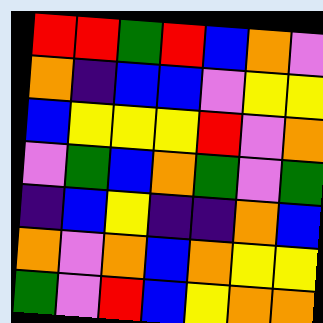[["red", "red", "green", "red", "blue", "orange", "violet"], ["orange", "indigo", "blue", "blue", "violet", "yellow", "yellow"], ["blue", "yellow", "yellow", "yellow", "red", "violet", "orange"], ["violet", "green", "blue", "orange", "green", "violet", "green"], ["indigo", "blue", "yellow", "indigo", "indigo", "orange", "blue"], ["orange", "violet", "orange", "blue", "orange", "yellow", "yellow"], ["green", "violet", "red", "blue", "yellow", "orange", "orange"]]